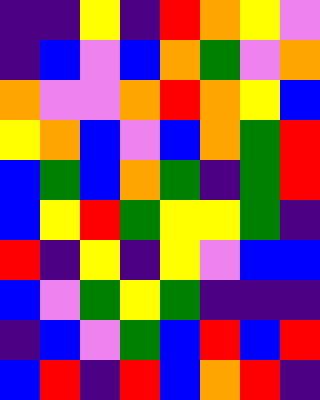[["indigo", "indigo", "yellow", "indigo", "red", "orange", "yellow", "violet"], ["indigo", "blue", "violet", "blue", "orange", "green", "violet", "orange"], ["orange", "violet", "violet", "orange", "red", "orange", "yellow", "blue"], ["yellow", "orange", "blue", "violet", "blue", "orange", "green", "red"], ["blue", "green", "blue", "orange", "green", "indigo", "green", "red"], ["blue", "yellow", "red", "green", "yellow", "yellow", "green", "indigo"], ["red", "indigo", "yellow", "indigo", "yellow", "violet", "blue", "blue"], ["blue", "violet", "green", "yellow", "green", "indigo", "indigo", "indigo"], ["indigo", "blue", "violet", "green", "blue", "red", "blue", "red"], ["blue", "red", "indigo", "red", "blue", "orange", "red", "indigo"]]